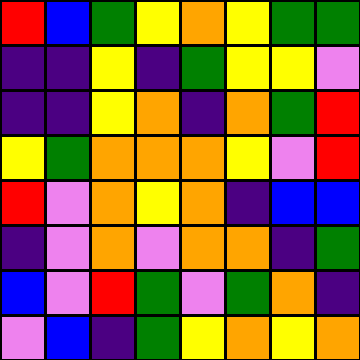[["red", "blue", "green", "yellow", "orange", "yellow", "green", "green"], ["indigo", "indigo", "yellow", "indigo", "green", "yellow", "yellow", "violet"], ["indigo", "indigo", "yellow", "orange", "indigo", "orange", "green", "red"], ["yellow", "green", "orange", "orange", "orange", "yellow", "violet", "red"], ["red", "violet", "orange", "yellow", "orange", "indigo", "blue", "blue"], ["indigo", "violet", "orange", "violet", "orange", "orange", "indigo", "green"], ["blue", "violet", "red", "green", "violet", "green", "orange", "indigo"], ["violet", "blue", "indigo", "green", "yellow", "orange", "yellow", "orange"]]